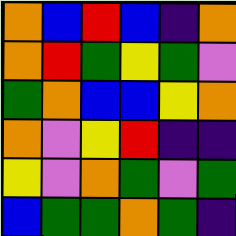[["orange", "blue", "red", "blue", "indigo", "orange"], ["orange", "red", "green", "yellow", "green", "violet"], ["green", "orange", "blue", "blue", "yellow", "orange"], ["orange", "violet", "yellow", "red", "indigo", "indigo"], ["yellow", "violet", "orange", "green", "violet", "green"], ["blue", "green", "green", "orange", "green", "indigo"]]